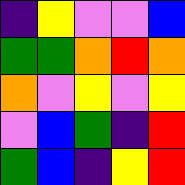[["indigo", "yellow", "violet", "violet", "blue"], ["green", "green", "orange", "red", "orange"], ["orange", "violet", "yellow", "violet", "yellow"], ["violet", "blue", "green", "indigo", "red"], ["green", "blue", "indigo", "yellow", "red"]]